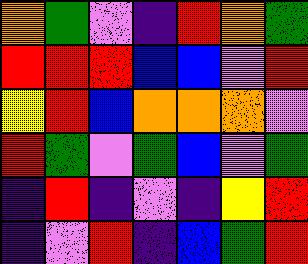[["orange", "green", "violet", "indigo", "red", "orange", "green"], ["red", "red", "red", "blue", "blue", "violet", "red"], ["yellow", "red", "blue", "orange", "orange", "orange", "violet"], ["red", "green", "violet", "green", "blue", "violet", "green"], ["indigo", "red", "indigo", "violet", "indigo", "yellow", "red"], ["indigo", "violet", "red", "indigo", "blue", "green", "red"]]